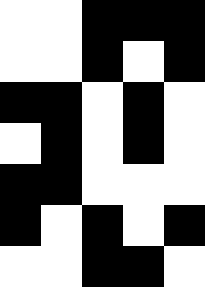[["white", "white", "black", "black", "black"], ["white", "white", "black", "white", "black"], ["black", "black", "white", "black", "white"], ["white", "black", "white", "black", "white"], ["black", "black", "white", "white", "white"], ["black", "white", "black", "white", "black"], ["white", "white", "black", "black", "white"]]